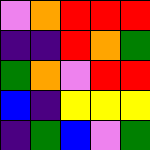[["violet", "orange", "red", "red", "red"], ["indigo", "indigo", "red", "orange", "green"], ["green", "orange", "violet", "red", "red"], ["blue", "indigo", "yellow", "yellow", "yellow"], ["indigo", "green", "blue", "violet", "green"]]